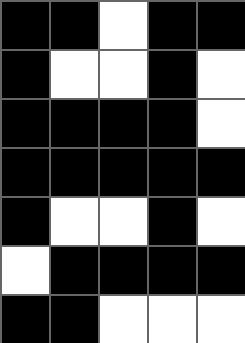[["black", "black", "white", "black", "black"], ["black", "white", "white", "black", "white"], ["black", "black", "black", "black", "white"], ["black", "black", "black", "black", "black"], ["black", "white", "white", "black", "white"], ["white", "black", "black", "black", "black"], ["black", "black", "white", "white", "white"]]